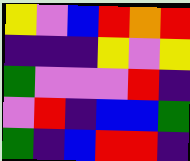[["yellow", "violet", "blue", "red", "orange", "red"], ["indigo", "indigo", "indigo", "yellow", "violet", "yellow"], ["green", "violet", "violet", "violet", "red", "indigo"], ["violet", "red", "indigo", "blue", "blue", "green"], ["green", "indigo", "blue", "red", "red", "indigo"]]